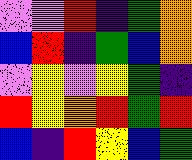[["violet", "violet", "red", "indigo", "green", "orange"], ["blue", "red", "indigo", "green", "blue", "orange"], ["violet", "yellow", "violet", "yellow", "green", "indigo"], ["red", "yellow", "orange", "red", "green", "red"], ["blue", "indigo", "red", "yellow", "blue", "green"]]